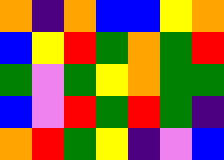[["orange", "indigo", "orange", "blue", "blue", "yellow", "orange"], ["blue", "yellow", "red", "green", "orange", "green", "red"], ["green", "violet", "green", "yellow", "orange", "green", "green"], ["blue", "violet", "red", "green", "red", "green", "indigo"], ["orange", "red", "green", "yellow", "indigo", "violet", "blue"]]